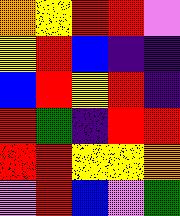[["orange", "yellow", "red", "red", "violet"], ["yellow", "red", "blue", "indigo", "indigo"], ["blue", "red", "yellow", "red", "indigo"], ["red", "green", "indigo", "red", "red"], ["red", "red", "yellow", "yellow", "orange"], ["violet", "red", "blue", "violet", "green"]]